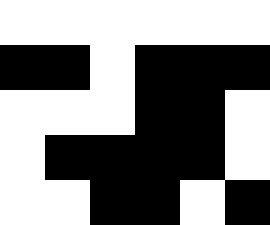[["white", "white", "white", "white", "white", "white"], ["black", "black", "white", "black", "black", "black"], ["white", "white", "white", "black", "black", "white"], ["white", "black", "black", "black", "black", "white"], ["white", "white", "black", "black", "white", "black"]]